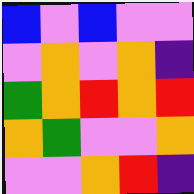[["blue", "violet", "blue", "violet", "violet"], ["violet", "orange", "violet", "orange", "indigo"], ["green", "orange", "red", "orange", "red"], ["orange", "green", "violet", "violet", "orange"], ["violet", "violet", "orange", "red", "indigo"]]